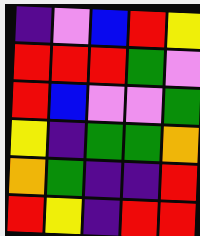[["indigo", "violet", "blue", "red", "yellow"], ["red", "red", "red", "green", "violet"], ["red", "blue", "violet", "violet", "green"], ["yellow", "indigo", "green", "green", "orange"], ["orange", "green", "indigo", "indigo", "red"], ["red", "yellow", "indigo", "red", "red"]]